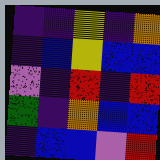[["indigo", "indigo", "yellow", "indigo", "orange"], ["indigo", "blue", "yellow", "blue", "blue"], ["violet", "indigo", "red", "indigo", "red"], ["green", "indigo", "orange", "blue", "blue"], ["indigo", "blue", "blue", "violet", "red"]]